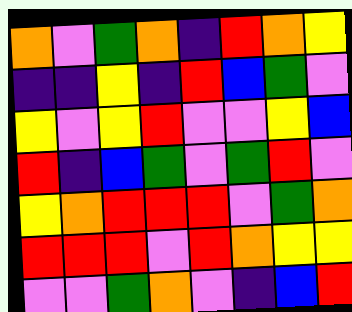[["orange", "violet", "green", "orange", "indigo", "red", "orange", "yellow"], ["indigo", "indigo", "yellow", "indigo", "red", "blue", "green", "violet"], ["yellow", "violet", "yellow", "red", "violet", "violet", "yellow", "blue"], ["red", "indigo", "blue", "green", "violet", "green", "red", "violet"], ["yellow", "orange", "red", "red", "red", "violet", "green", "orange"], ["red", "red", "red", "violet", "red", "orange", "yellow", "yellow"], ["violet", "violet", "green", "orange", "violet", "indigo", "blue", "red"]]